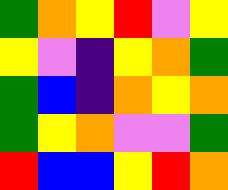[["green", "orange", "yellow", "red", "violet", "yellow"], ["yellow", "violet", "indigo", "yellow", "orange", "green"], ["green", "blue", "indigo", "orange", "yellow", "orange"], ["green", "yellow", "orange", "violet", "violet", "green"], ["red", "blue", "blue", "yellow", "red", "orange"]]